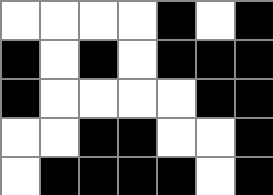[["white", "white", "white", "white", "black", "white", "black"], ["black", "white", "black", "white", "black", "black", "black"], ["black", "white", "white", "white", "white", "black", "black"], ["white", "white", "black", "black", "white", "white", "black"], ["white", "black", "black", "black", "black", "white", "black"]]